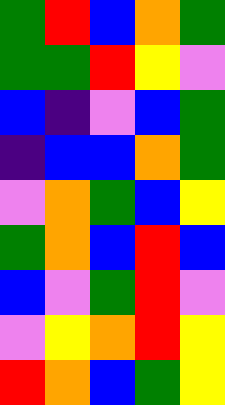[["green", "red", "blue", "orange", "green"], ["green", "green", "red", "yellow", "violet"], ["blue", "indigo", "violet", "blue", "green"], ["indigo", "blue", "blue", "orange", "green"], ["violet", "orange", "green", "blue", "yellow"], ["green", "orange", "blue", "red", "blue"], ["blue", "violet", "green", "red", "violet"], ["violet", "yellow", "orange", "red", "yellow"], ["red", "orange", "blue", "green", "yellow"]]